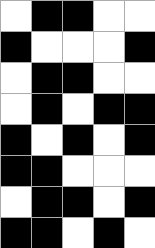[["white", "black", "black", "white", "white"], ["black", "white", "white", "white", "black"], ["white", "black", "black", "white", "white"], ["white", "black", "white", "black", "black"], ["black", "white", "black", "white", "black"], ["black", "black", "white", "white", "white"], ["white", "black", "black", "white", "black"], ["black", "black", "white", "black", "white"]]